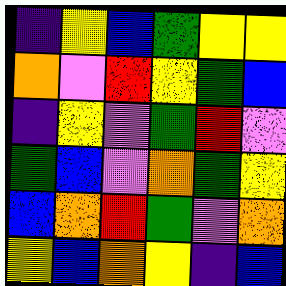[["indigo", "yellow", "blue", "green", "yellow", "yellow"], ["orange", "violet", "red", "yellow", "green", "blue"], ["indigo", "yellow", "violet", "green", "red", "violet"], ["green", "blue", "violet", "orange", "green", "yellow"], ["blue", "orange", "red", "green", "violet", "orange"], ["yellow", "blue", "orange", "yellow", "indigo", "blue"]]